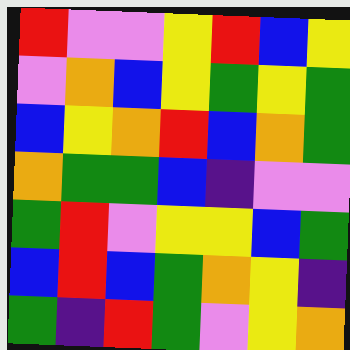[["red", "violet", "violet", "yellow", "red", "blue", "yellow"], ["violet", "orange", "blue", "yellow", "green", "yellow", "green"], ["blue", "yellow", "orange", "red", "blue", "orange", "green"], ["orange", "green", "green", "blue", "indigo", "violet", "violet"], ["green", "red", "violet", "yellow", "yellow", "blue", "green"], ["blue", "red", "blue", "green", "orange", "yellow", "indigo"], ["green", "indigo", "red", "green", "violet", "yellow", "orange"]]